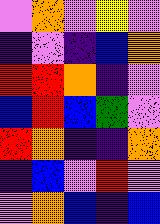[["violet", "orange", "violet", "yellow", "violet"], ["indigo", "violet", "indigo", "blue", "orange"], ["red", "red", "orange", "indigo", "violet"], ["blue", "red", "blue", "green", "violet"], ["red", "orange", "indigo", "indigo", "orange"], ["indigo", "blue", "violet", "red", "violet"], ["violet", "orange", "blue", "indigo", "blue"]]